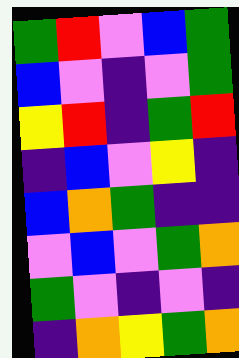[["green", "red", "violet", "blue", "green"], ["blue", "violet", "indigo", "violet", "green"], ["yellow", "red", "indigo", "green", "red"], ["indigo", "blue", "violet", "yellow", "indigo"], ["blue", "orange", "green", "indigo", "indigo"], ["violet", "blue", "violet", "green", "orange"], ["green", "violet", "indigo", "violet", "indigo"], ["indigo", "orange", "yellow", "green", "orange"]]